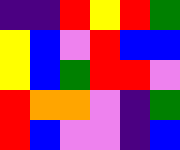[["indigo", "indigo", "red", "yellow", "red", "green"], ["yellow", "blue", "violet", "red", "blue", "blue"], ["yellow", "blue", "green", "red", "red", "violet"], ["red", "orange", "orange", "violet", "indigo", "green"], ["red", "blue", "violet", "violet", "indigo", "blue"]]